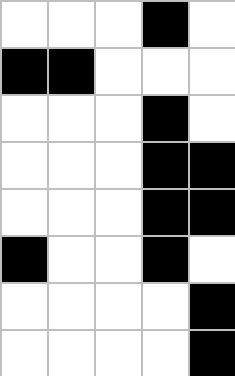[["white", "white", "white", "black", "white"], ["black", "black", "white", "white", "white"], ["white", "white", "white", "black", "white"], ["white", "white", "white", "black", "black"], ["white", "white", "white", "black", "black"], ["black", "white", "white", "black", "white"], ["white", "white", "white", "white", "black"], ["white", "white", "white", "white", "black"]]